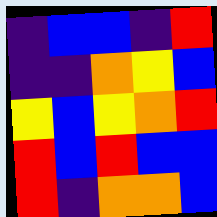[["indigo", "blue", "blue", "indigo", "red"], ["indigo", "indigo", "orange", "yellow", "blue"], ["yellow", "blue", "yellow", "orange", "red"], ["red", "blue", "red", "blue", "blue"], ["red", "indigo", "orange", "orange", "blue"]]